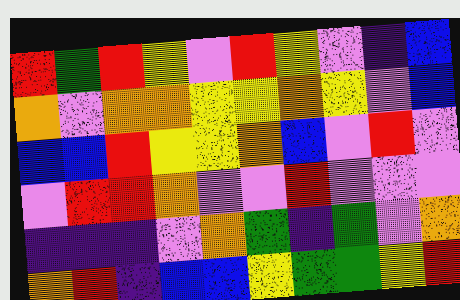[["red", "green", "red", "yellow", "violet", "red", "yellow", "violet", "indigo", "blue"], ["orange", "violet", "orange", "orange", "yellow", "yellow", "orange", "yellow", "violet", "blue"], ["blue", "blue", "red", "yellow", "yellow", "orange", "blue", "violet", "red", "violet"], ["violet", "red", "red", "orange", "violet", "violet", "red", "violet", "violet", "violet"], ["indigo", "indigo", "indigo", "violet", "orange", "green", "indigo", "green", "violet", "orange"], ["orange", "red", "indigo", "blue", "blue", "yellow", "green", "green", "yellow", "red"]]